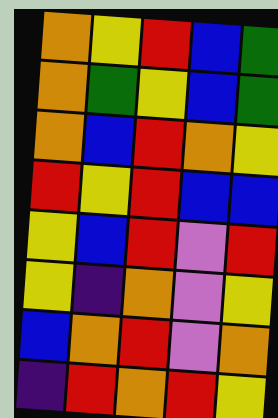[["orange", "yellow", "red", "blue", "green"], ["orange", "green", "yellow", "blue", "green"], ["orange", "blue", "red", "orange", "yellow"], ["red", "yellow", "red", "blue", "blue"], ["yellow", "blue", "red", "violet", "red"], ["yellow", "indigo", "orange", "violet", "yellow"], ["blue", "orange", "red", "violet", "orange"], ["indigo", "red", "orange", "red", "yellow"]]